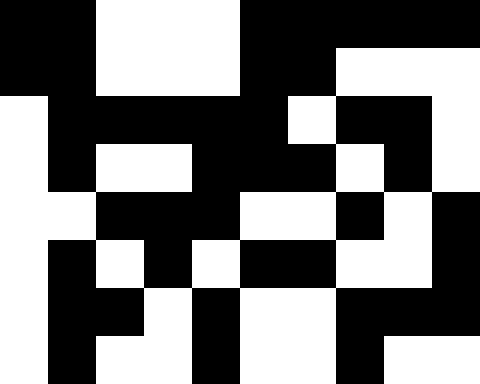[["black", "black", "white", "white", "white", "black", "black", "black", "black", "black"], ["black", "black", "white", "white", "white", "black", "black", "white", "white", "white"], ["white", "black", "black", "black", "black", "black", "white", "black", "black", "white"], ["white", "black", "white", "white", "black", "black", "black", "white", "black", "white"], ["white", "white", "black", "black", "black", "white", "white", "black", "white", "black"], ["white", "black", "white", "black", "white", "black", "black", "white", "white", "black"], ["white", "black", "black", "white", "black", "white", "white", "black", "black", "black"], ["white", "black", "white", "white", "black", "white", "white", "black", "white", "white"]]